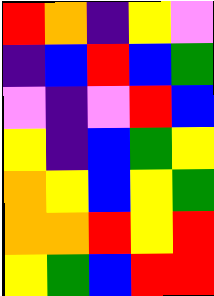[["red", "orange", "indigo", "yellow", "violet"], ["indigo", "blue", "red", "blue", "green"], ["violet", "indigo", "violet", "red", "blue"], ["yellow", "indigo", "blue", "green", "yellow"], ["orange", "yellow", "blue", "yellow", "green"], ["orange", "orange", "red", "yellow", "red"], ["yellow", "green", "blue", "red", "red"]]